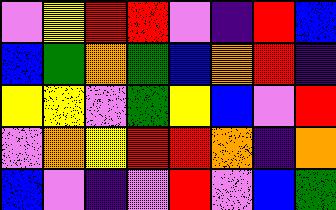[["violet", "yellow", "red", "red", "violet", "indigo", "red", "blue"], ["blue", "green", "orange", "green", "blue", "orange", "red", "indigo"], ["yellow", "yellow", "violet", "green", "yellow", "blue", "violet", "red"], ["violet", "orange", "yellow", "red", "red", "orange", "indigo", "orange"], ["blue", "violet", "indigo", "violet", "red", "violet", "blue", "green"]]